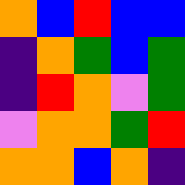[["orange", "blue", "red", "blue", "blue"], ["indigo", "orange", "green", "blue", "green"], ["indigo", "red", "orange", "violet", "green"], ["violet", "orange", "orange", "green", "red"], ["orange", "orange", "blue", "orange", "indigo"]]